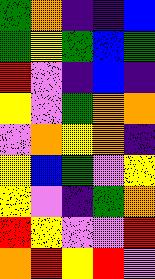[["green", "orange", "indigo", "indigo", "blue"], ["green", "yellow", "green", "blue", "green"], ["red", "violet", "indigo", "blue", "indigo"], ["yellow", "violet", "green", "orange", "orange"], ["violet", "orange", "yellow", "orange", "indigo"], ["yellow", "blue", "green", "violet", "yellow"], ["yellow", "violet", "indigo", "green", "orange"], ["red", "yellow", "violet", "violet", "red"], ["orange", "red", "yellow", "red", "violet"]]